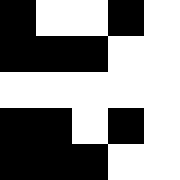[["black", "white", "white", "black", "white"], ["black", "black", "black", "white", "white"], ["white", "white", "white", "white", "white"], ["black", "black", "white", "black", "white"], ["black", "black", "black", "white", "white"]]